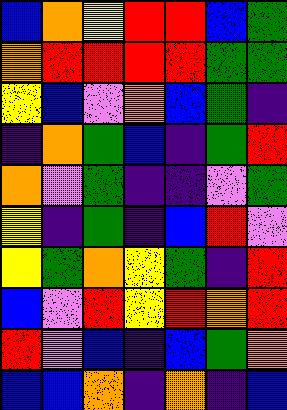[["blue", "orange", "yellow", "red", "red", "blue", "green"], ["orange", "red", "red", "red", "red", "green", "green"], ["yellow", "blue", "violet", "orange", "blue", "green", "indigo"], ["indigo", "orange", "green", "blue", "indigo", "green", "red"], ["orange", "violet", "green", "indigo", "indigo", "violet", "green"], ["yellow", "indigo", "green", "indigo", "blue", "red", "violet"], ["yellow", "green", "orange", "yellow", "green", "indigo", "red"], ["blue", "violet", "red", "yellow", "red", "orange", "red"], ["red", "violet", "blue", "indigo", "blue", "green", "orange"], ["blue", "blue", "orange", "indigo", "orange", "indigo", "blue"]]